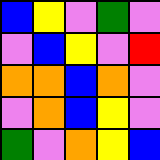[["blue", "yellow", "violet", "green", "violet"], ["violet", "blue", "yellow", "violet", "red"], ["orange", "orange", "blue", "orange", "violet"], ["violet", "orange", "blue", "yellow", "violet"], ["green", "violet", "orange", "yellow", "blue"]]